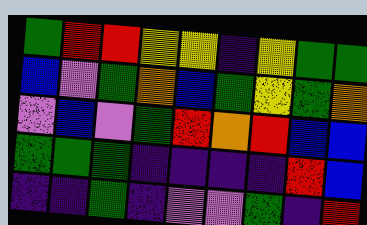[["green", "red", "red", "yellow", "yellow", "indigo", "yellow", "green", "green"], ["blue", "violet", "green", "orange", "blue", "green", "yellow", "green", "orange"], ["violet", "blue", "violet", "green", "red", "orange", "red", "blue", "blue"], ["green", "green", "green", "indigo", "indigo", "indigo", "indigo", "red", "blue"], ["indigo", "indigo", "green", "indigo", "violet", "violet", "green", "indigo", "red"]]